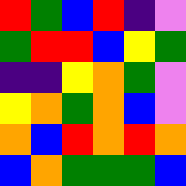[["red", "green", "blue", "red", "indigo", "violet"], ["green", "red", "red", "blue", "yellow", "green"], ["indigo", "indigo", "yellow", "orange", "green", "violet"], ["yellow", "orange", "green", "orange", "blue", "violet"], ["orange", "blue", "red", "orange", "red", "orange"], ["blue", "orange", "green", "green", "green", "blue"]]